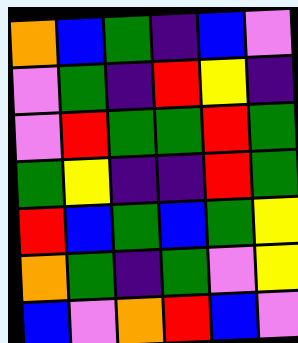[["orange", "blue", "green", "indigo", "blue", "violet"], ["violet", "green", "indigo", "red", "yellow", "indigo"], ["violet", "red", "green", "green", "red", "green"], ["green", "yellow", "indigo", "indigo", "red", "green"], ["red", "blue", "green", "blue", "green", "yellow"], ["orange", "green", "indigo", "green", "violet", "yellow"], ["blue", "violet", "orange", "red", "blue", "violet"]]